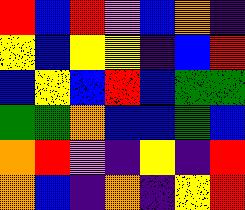[["red", "blue", "red", "violet", "blue", "orange", "indigo"], ["yellow", "blue", "yellow", "yellow", "indigo", "blue", "red"], ["blue", "yellow", "blue", "red", "blue", "green", "green"], ["green", "green", "orange", "blue", "blue", "green", "blue"], ["orange", "red", "violet", "indigo", "yellow", "indigo", "red"], ["orange", "blue", "indigo", "orange", "indigo", "yellow", "red"]]